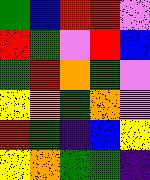[["green", "blue", "red", "red", "violet"], ["red", "green", "violet", "red", "blue"], ["green", "red", "orange", "green", "violet"], ["yellow", "orange", "green", "orange", "violet"], ["red", "green", "indigo", "blue", "yellow"], ["yellow", "orange", "green", "green", "indigo"]]